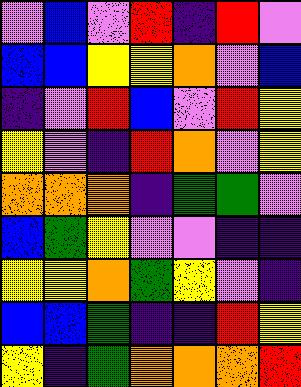[["violet", "blue", "violet", "red", "indigo", "red", "violet"], ["blue", "blue", "yellow", "yellow", "orange", "violet", "blue"], ["indigo", "violet", "red", "blue", "violet", "red", "yellow"], ["yellow", "violet", "indigo", "red", "orange", "violet", "yellow"], ["orange", "orange", "orange", "indigo", "green", "green", "violet"], ["blue", "green", "yellow", "violet", "violet", "indigo", "indigo"], ["yellow", "yellow", "orange", "green", "yellow", "violet", "indigo"], ["blue", "blue", "green", "indigo", "indigo", "red", "yellow"], ["yellow", "indigo", "green", "orange", "orange", "orange", "red"]]